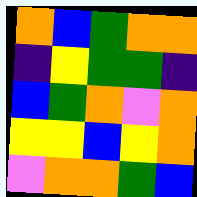[["orange", "blue", "green", "orange", "orange"], ["indigo", "yellow", "green", "green", "indigo"], ["blue", "green", "orange", "violet", "orange"], ["yellow", "yellow", "blue", "yellow", "orange"], ["violet", "orange", "orange", "green", "blue"]]